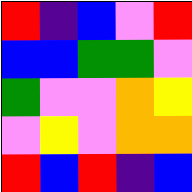[["red", "indigo", "blue", "violet", "red"], ["blue", "blue", "green", "green", "violet"], ["green", "violet", "violet", "orange", "yellow"], ["violet", "yellow", "violet", "orange", "orange"], ["red", "blue", "red", "indigo", "blue"]]